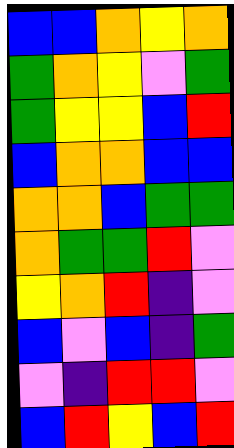[["blue", "blue", "orange", "yellow", "orange"], ["green", "orange", "yellow", "violet", "green"], ["green", "yellow", "yellow", "blue", "red"], ["blue", "orange", "orange", "blue", "blue"], ["orange", "orange", "blue", "green", "green"], ["orange", "green", "green", "red", "violet"], ["yellow", "orange", "red", "indigo", "violet"], ["blue", "violet", "blue", "indigo", "green"], ["violet", "indigo", "red", "red", "violet"], ["blue", "red", "yellow", "blue", "red"]]